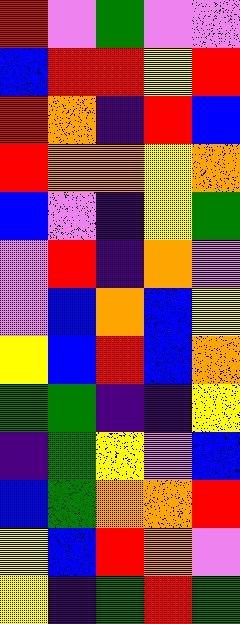[["red", "violet", "green", "violet", "violet"], ["blue", "red", "red", "yellow", "red"], ["red", "orange", "indigo", "red", "blue"], ["red", "orange", "orange", "yellow", "orange"], ["blue", "violet", "indigo", "yellow", "green"], ["violet", "red", "indigo", "orange", "violet"], ["violet", "blue", "orange", "blue", "yellow"], ["yellow", "blue", "red", "blue", "orange"], ["green", "green", "indigo", "indigo", "yellow"], ["indigo", "green", "yellow", "violet", "blue"], ["blue", "green", "orange", "orange", "red"], ["yellow", "blue", "red", "orange", "violet"], ["yellow", "indigo", "green", "red", "green"]]